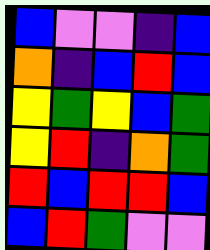[["blue", "violet", "violet", "indigo", "blue"], ["orange", "indigo", "blue", "red", "blue"], ["yellow", "green", "yellow", "blue", "green"], ["yellow", "red", "indigo", "orange", "green"], ["red", "blue", "red", "red", "blue"], ["blue", "red", "green", "violet", "violet"]]